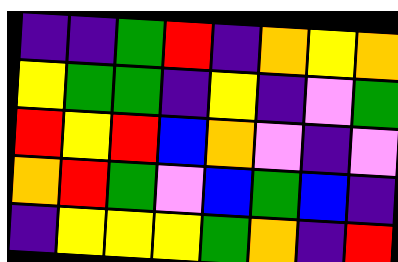[["indigo", "indigo", "green", "red", "indigo", "orange", "yellow", "orange"], ["yellow", "green", "green", "indigo", "yellow", "indigo", "violet", "green"], ["red", "yellow", "red", "blue", "orange", "violet", "indigo", "violet"], ["orange", "red", "green", "violet", "blue", "green", "blue", "indigo"], ["indigo", "yellow", "yellow", "yellow", "green", "orange", "indigo", "red"]]